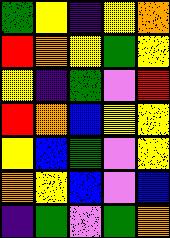[["green", "yellow", "indigo", "yellow", "orange"], ["red", "orange", "yellow", "green", "yellow"], ["yellow", "indigo", "green", "violet", "red"], ["red", "orange", "blue", "yellow", "yellow"], ["yellow", "blue", "green", "violet", "yellow"], ["orange", "yellow", "blue", "violet", "blue"], ["indigo", "green", "violet", "green", "orange"]]